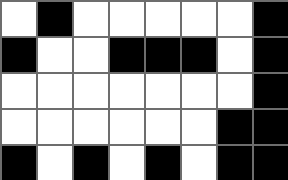[["white", "black", "white", "white", "white", "white", "white", "black"], ["black", "white", "white", "black", "black", "black", "white", "black"], ["white", "white", "white", "white", "white", "white", "white", "black"], ["white", "white", "white", "white", "white", "white", "black", "black"], ["black", "white", "black", "white", "black", "white", "black", "black"]]